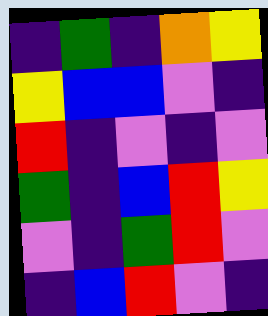[["indigo", "green", "indigo", "orange", "yellow"], ["yellow", "blue", "blue", "violet", "indigo"], ["red", "indigo", "violet", "indigo", "violet"], ["green", "indigo", "blue", "red", "yellow"], ["violet", "indigo", "green", "red", "violet"], ["indigo", "blue", "red", "violet", "indigo"]]